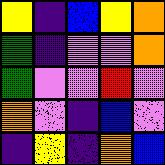[["yellow", "indigo", "blue", "yellow", "orange"], ["green", "indigo", "violet", "violet", "orange"], ["green", "violet", "violet", "red", "violet"], ["orange", "violet", "indigo", "blue", "violet"], ["indigo", "yellow", "indigo", "orange", "blue"]]